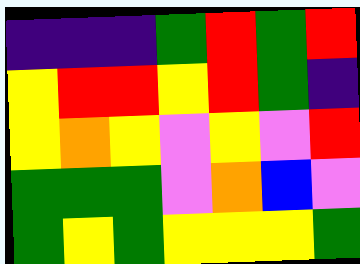[["indigo", "indigo", "indigo", "green", "red", "green", "red"], ["yellow", "red", "red", "yellow", "red", "green", "indigo"], ["yellow", "orange", "yellow", "violet", "yellow", "violet", "red"], ["green", "green", "green", "violet", "orange", "blue", "violet"], ["green", "yellow", "green", "yellow", "yellow", "yellow", "green"]]